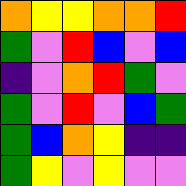[["orange", "yellow", "yellow", "orange", "orange", "red"], ["green", "violet", "red", "blue", "violet", "blue"], ["indigo", "violet", "orange", "red", "green", "violet"], ["green", "violet", "red", "violet", "blue", "green"], ["green", "blue", "orange", "yellow", "indigo", "indigo"], ["green", "yellow", "violet", "yellow", "violet", "violet"]]